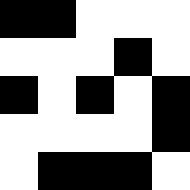[["black", "black", "white", "white", "white"], ["white", "white", "white", "black", "white"], ["black", "white", "black", "white", "black"], ["white", "white", "white", "white", "black"], ["white", "black", "black", "black", "white"]]